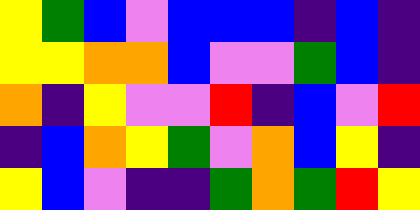[["yellow", "green", "blue", "violet", "blue", "blue", "blue", "indigo", "blue", "indigo"], ["yellow", "yellow", "orange", "orange", "blue", "violet", "violet", "green", "blue", "indigo"], ["orange", "indigo", "yellow", "violet", "violet", "red", "indigo", "blue", "violet", "red"], ["indigo", "blue", "orange", "yellow", "green", "violet", "orange", "blue", "yellow", "indigo"], ["yellow", "blue", "violet", "indigo", "indigo", "green", "orange", "green", "red", "yellow"]]